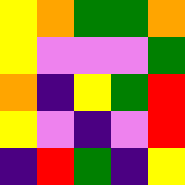[["yellow", "orange", "green", "green", "orange"], ["yellow", "violet", "violet", "violet", "green"], ["orange", "indigo", "yellow", "green", "red"], ["yellow", "violet", "indigo", "violet", "red"], ["indigo", "red", "green", "indigo", "yellow"]]